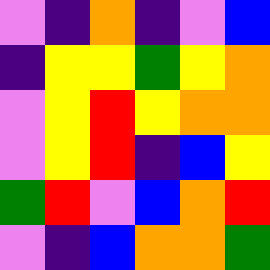[["violet", "indigo", "orange", "indigo", "violet", "blue"], ["indigo", "yellow", "yellow", "green", "yellow", "orange"], ["violet", "yellow", "red", "yellow", "orange", "orange"], ["violet", "yellow", "red", "indigo", "blue", "yellow"], ["green", "red", "violet", "blue", "orange", "red"], ["violet", "indigo", "blue", "orange", "orange", "green"]]